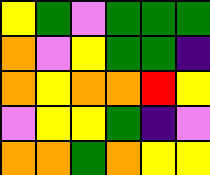[["yellow", "green", "violet", "green", "green", "green"], ["orange", "violet", "yellow", "green", "green", "indigo"], ["orange", "yellow", "orange", "orange", "red", "yellow"], ["violet", "yellow", "yellow", "green", "indigo", "violet"], ["orange", "orange", "green", "orange", "yellow", "yellow"]]